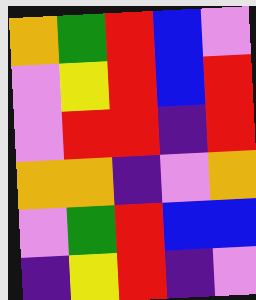[["orange", "green", "red", "blue", "violet"], ["violet", "yellow", "red", "blue", "red"], ["violet", "red", "red", "indigo", "red"], ["orange", "orange", "indigo", "violet", "orange"], ["violet", "green", "red", "blue", "blue"], ["indigo", "yellow", "red", "indigo", "violet"]]